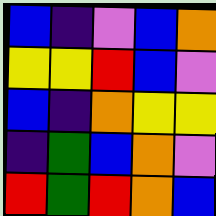[["blue", "indigo", "violet", "blue", "orange"], ["yellow", "yellow", "red", "blue", "violet"], ["blue", "indigo", "orange", "yellow", "yellow"], ["indigo", "green", "blue", "orange", "violet"], ["red", "green", "red", "orange", "blue"]]